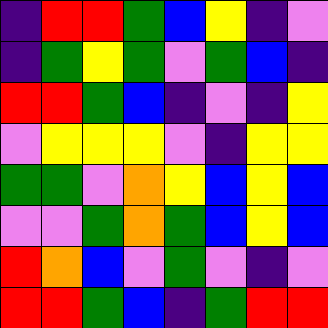[["indigo", "red", "red", "green", "blue", "yellow", "indigo", "violet"], ["indigo", "green", "yellow", "green", "violet", "green", "blue", "indigo"], ["red", "red", "green", "blue", "indigo", "violet", "indigo", "yellow"], ["violet", "yellow", "yellow", "yellow", "violet", "indigo", "yellow", "yellow"], ["green", "green", "violet", "orange", "yellow", "blue", "yellow", "blue"], ["violet", "violet", "green", "orange", "green", "blue", "yellow", "blue"], ["red", "orange", "blue", "violet", "green", "violet", "indigo", "violet"], ["red", "red", "green", "blue", "indigo", "green", "red", "red"]]